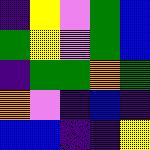[["indigo", "yellow", "violet", "green", "blue"], ["green", "yellow", "violet", "green", "blue"], ["indigo", "green", "green", "orange", "green"], ["orange", "violet", "indigo", "blue", "indigo"], ["blue", "blue", "indigo", "indigo", "yellow"]]